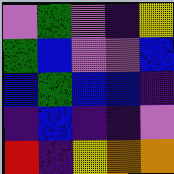[["violet", "green", "violet", "indigo", "yellow"], ["green", "blue", "violet", "violet", "blue"], ["blue", "green", "blue", "blue", "indigo"], ["indigo", "blue", "indigo", "indigo", "violet"], ["red", "indigo", "yellow", "orange", "orange"]]